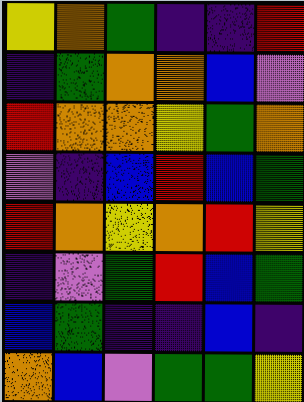[["yellow", "orange", "green", "indigo", "indigo", "red"], ["indigo", "green", "orange", "orange", "blue", "violet"], ["red", "orange", "orange", "yellow", "green", "orange"], ["violet", "indigo", "blue", "red", "blue", "green"], ["red", "orange", "yellow", "orange", "red", "yellow"], ["indigo", "violet", "green", "red", "blue", "green"], ["blue", "green", "indigo", "indigo", "blue", "indigo"], ["orange", "blue", "violet", "green", "green", "yellow"]]